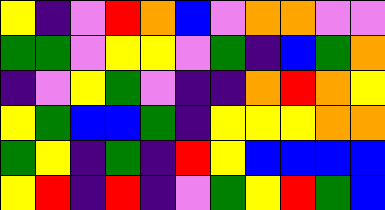[["yellow", "indigo", "violet", "red", "orange", "blue", "violet", "orange", "orange", "violet", "violet"], ["green", "green", "violet", "yellow", "yellow", "violet", "green", "indigo", "blue", "green", "orange"], ["indigo", "violet", "yellow", "green", "violet", "indigo", "indigo", "orange", "red", "orange", "yellow"], ["yellow", "green", "blue", "blue", "green", "indigo", "yellow", "yellow", "yellow", "orange", "orange"], ["green", "yellow", "indigo", "green", "indigo", "red", "yellow", "blue", "blue", "blue", "blue"], ["yellow", "red", "indigo", "red", "indigo", "violet", "green", "yellow", "red", "green", "blue"]]